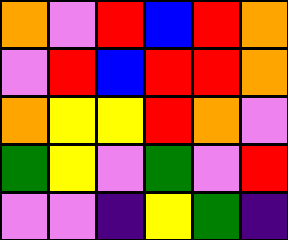[["orange", "violet", "red", "blue", "red", "orange"], ["violet", "red", "blue", "red", "red", "orange"], ["orange", "yellow", "yellow", "red", "orange", "violet"], ["green", "yellow", "violet", "green", "violet", "red"], ["violet", "violet", "indigo", "yellow", "green", "indigo"]]